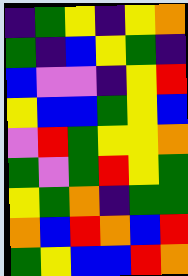[["indigo", "green", "yellow", "indigo", "yellow", "orange"], ["green", "indigo", "blue", "yellow", "green", "indigo"], ["blue", "violet", "violet", "indigo", "yellow", "red"], ["yellow", "blue", "blue", "green", "yellow", "blue"], ["violet", "red", "green", "yellow", "yellow", "orange"], ["green", "violet", "green", "red", "yellow", "green"], ["yellow", "green", "orange", "indigo", "green", "green"], ["orange", "blue", "red", "orange", "blue", "red"], ["green", "yellow", "blue", "blue", "red", "orange"]]